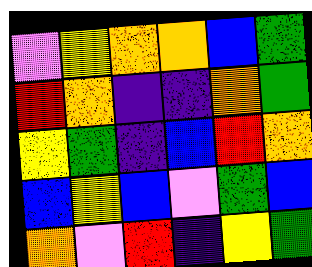[["violet", "yellow", "orange", "orange", "blue", "green"], ["red", "orange", "indigo", "indigo", "orange", "green"], ["yellow", "green", "indigo", "blue", "red", "orange"], ["blue", "yellow", "blue", "violet", "green", "blue"], ["orange", "violet", "red", "indigo", "yellow", "green"]]